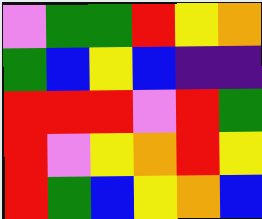[["violet", "green", "green", "red", "yellow", "orange"], ["green", "blue", "yellow", "blue", "indigo", "indigo"], ["red", "red", "red", "violet", "red", "green"], ["red", "violet", "yellow", "orange", "red", "yellow"], ["red", "green", "blue", "yellow", "orange", "blue"]]